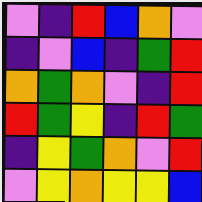[["violet", "indigo", "red", "blue", "orange", "violet"], ["indigo", "violet", "blue", "indigo", "green", "red"], ["orange", "green", "orange", "violet", "indigo", "red"], ["red", "green", "yellow", "indigo", "red", "green"], ["indigo", "yellow", "green", "orange", "violet", "red"], ["violet", "yellow", "orange", "yellow", "yellow", "blue"]]